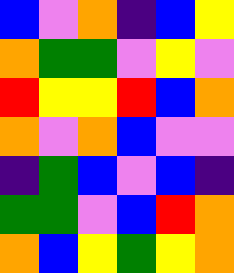[["blue", "violet", "orange", "indigo", "blue", "yellow"], ["orange", "green", "green", "violet", "yellow", "violet"], ["red", "yellow", "yellow", "red", "blue", "orange"], ["orange", "violet", "orange", "blue", "violet", "violet"], ["indigo", "green", "blue", "violet", "blue", "indigo"], ["green", "green", "violet", "blue", "red", "orange"], ["orange", "blue", "yellow", "green", "yellow", "orange"]]